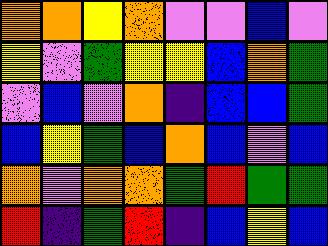[["orange", "orange", "yellow", "orange", "violet", "violet", "blue", "violet"], ["yellow", "violet", "green", "yellow", "yellow", "blue", "orange", "green"], ["violet", "blue", "violet", "orange", "indigo", "blue", "blue", "green"], ["blue", "yellow", "green", "blue", "orange", "blue", "violet", "blue"], ["orange", "violet", "orange", "orange", "green", "red", "green", "green"], ["red", "indigo", "green", "red", "indigo", "blue", "yellow", "blue"]]